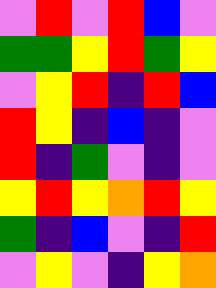[["violet", "red", "violet", "red", "blue", "violet"], ["green", "green", "yellow", "red", "green", "yellow"], ["violet", "yellow", "red", "indigo", "red", "blue"], ["red", "yellow", "indigo", "blue", "indigo", "violet"], ["red", "indigo", "green", "violet", "indigo", "violet"], ["yellow", "red", "yellow", "orange", "red", "yellow"], ["green", "indigo", "blue", "violet", "indigo", "red"], ["violet", "yellow", "violet", "indigo", "yellow", "orange"]]